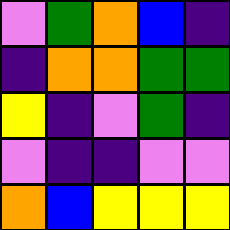[["violet", "green", "orange", "blue", "indigo"], ["indigo", "orange", "orange", "green", "green"], ["yellow", "indigo", "violet", "green", "indigo"], ["violet", "indigo", "indigo", "violet", "violet"], ["orange", "blue", "yellow", "yellow", "yellow"]]